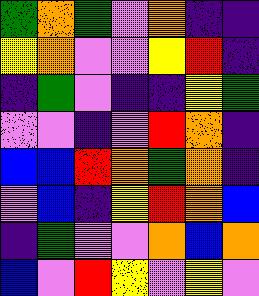[["green", "orange", "green", "violet", "orange", "indigo", "indigo"], ["yellow", "orange", "violet", "violet", "yellow", "red", "indigo"], ["indigo", "green", "violet", "indigo", "indigo", "yellow", "green"], ["violet", "violet", "indigo", "violet", "red", "orange", "indigo"], ["blue", "blue", "red", "orange", "green", "orange", "indigo"], ["violet", "blue", "indigo", "yellow", "red", "orange", "blue"], ["indigo", "green", "violet", "violet", "orange", "blue", "orange"], ["blue", "violet", "red", "yellow", "violet", "yellow", "violet"]]